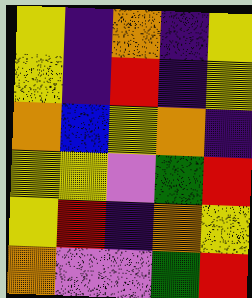[["yellow", "indigo", "orange", "indigo", "yellow"], ["yellow", "indigo", "red", "indigo", "yellow"], ["orange", "blue", "yellow", "orange", "indigo"], ["yellow", "yellow", "violet", "green", "red"], ["yellow", "red", "indigo", "orange", "yellow"], ["orange", "violet", "violet", "green", "red"]]